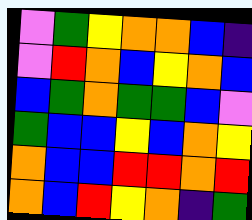[["violet", "green", "yellow", "orange", "orange", "blue", "indigo"], ["violet", "red", "orange", "blue", "yellow", "orange", "blue"], ["blue", "green", "orange", "green", "green", "blue", "violet"], ["green", "blue", "blue", "yellow", "blue", "orange", "yellow"], ["orange", "blue", "blue", "red", "red", "orange", "red"], ["orange", "blue", "red", "yellow", "orange", "indigo", "green"]]